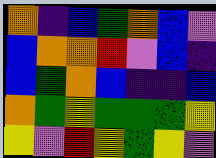[["orange", "indigo", "blue", "green", "orange", "blue", "violet"], ["blue", "orange", "orange", "red", "violet", "blue", "indigo"], ["blue", "green", "orange", "blue", "indigo", "indigo", "blue"], ["orange", "green", "yellow", "green", "green", "green", "yellow"], ["yellow", "violet", "red", "yellow", "green", "yellow", "violet"]]